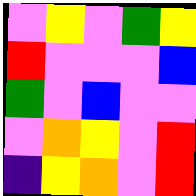[["violet", "yellow", "violet", "green", "yellow"], ["red", "violet", "violet", "violet", "blue"], ["green", "violet", "blue", "violet", "violet"], ["violet", "orange", "yellow", "violet", "red"], ["indigo", "yellow", "orange", "violet", "red"]]